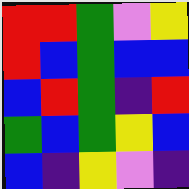[["red", "red", "green", "violet", "yellow"], ["red", "blue", "green", "blue", "blue"], ["blue", "red", "green", "indigo", "red"], ["green", "blue", "green", "yellow", "blue"], ["blue", "indigo", "yellow", "violet", "indigo"]]